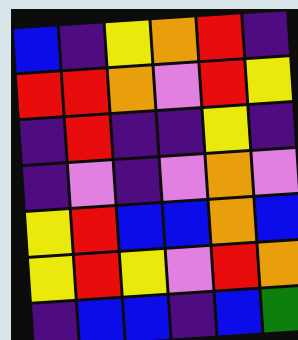[["blue", "indigo", "yellow", "orange", "red", "indigo"], ["red", "red", "orange", "violet", "red", "yellow"], ["indigo", "red", "indigo", "indigo", "yellow", "indigo"], ["indigo", "violet", "indigo", "violet", "orange", "violet"], ["yellow", "red", "blue", "blue", "orange", "blue"], ["yellow", "red", "yellow", "violet", "red", "orange"], ["indigo", "blue", "blue", "indigo", "blue", "green"]]